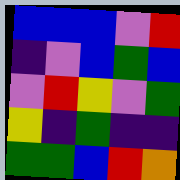[["blue", "blue", "blue", "violet", "red"], ["indigo", "violet", "blue", "green", "blue"], ["violet", "red", "yellow", "violet", "green"], ["yellow", "indigo", "green", "indigo", "indigo"], ["green", "green", "blue", "red", "orange"]]